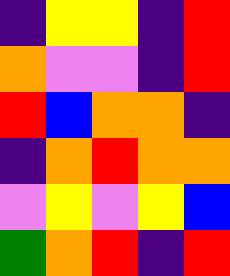[["indigo", "yellow", "yellow", "indigo", "red"], ["orange", "violet", "violet", "indigo", "red"], ["red", "blue", "orange", "orange", "indigo"], ["indigo", "orange", "red", "orange", "orange"], ["violet", "yellow", "violet", "yellow", "blue"], ["green", "orange", "red", "indigo", "red"]]